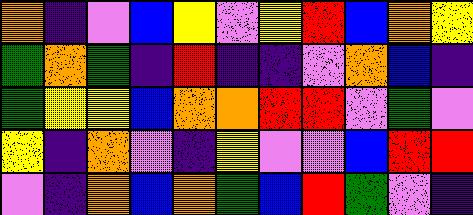[["orange", "indigo", "violet", "blue", "yellow", "violet", "yellow", "red", "blue", "orange", "yellow"], ["green", "orange", "green", "indigo", "red", "indigo", "indigo", "violet", "orange", "blue", "indigo"], ["green", "yellow", "yellow", "blue", "orange", "orange", "red", "red", "violet", "green", "violet"], ["yellow", "indigo", "orange", "violet", "indigo", "yellow", "violet", "violet", "blue", "red", "red"], ["violet", "indigo", "orange", "blue", "orange", "green", "blue", "red", "green", "violet", "indigo"]]